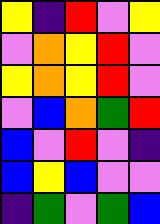[["yellow", "indigo", "red", "violet", "yellow"], ["violet", "orange", "yellow", "red", "violet"], ["yellow", "orange", "yellow", "red", "violet"], ["violet", "blue", "orange", "green", "red"], ["blue", "violet", "red", "violet", "indigo"], ["blue", "yellow", "blue", "violet", "violet"], ["indigo", "green", "violet", "green", "blue"]]